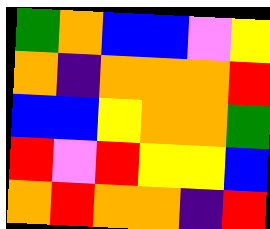[["green", "orange", "blue", "blue", "violet", "yellow"], ["orange", "indigo", "orange", "orange", "orange", "red"], ["blue", "blue", "yellow", "orange", "orange", "green"], ["red", "violet", "red", "yellow", "yellow", "blue"], ["orange", "red", "orange", "orange", "indigo", "red"]]